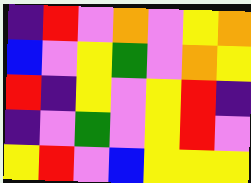[["indigo", "red", "violet", "orange", "violet", "yellow", "orange"], ["blue", "violet", "yellow", "green", "violet", "orange", "yellow"], ["red", "indigo", "yellow", "violet", "yellow", "red", "indigo"], ["indigo", "violet", "green", "violet", "yellow", "red", "violet"], ["yellow", "red", "violet", "blue", "yellow", "yellow", "yellow"]]